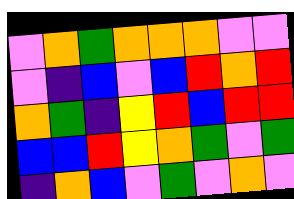[["violet", "orange", "green", "orange", "orange", "orange", "violet", "violet"], ["violet", "indigo", "blue", "violet", "blue", "red", "orange", "red"], ["orange", "green", "indigo", "yellow", "red", "blue", "red", "red"], ["blue", "blue", "red", "yellow", "orange", "green", "violet", "green"], ["indigo", "orange", "blue", "violet", "green", "violet", "orange", "violet"]]